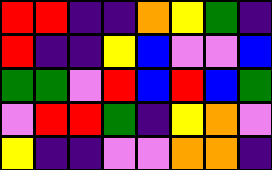[["red", "red", "indigo", "indigo", "orange", "yellow", "green", "indigo"], ["red", "indigo", "indigo", "yellow", "blue", "violet", "violet", "blue"], ["green", "green", "violet", "red", "blue", "red", "blue", "green"], ["violet", "red", "red", "green", "indigo", "yellow", "orange", "violet"], ["yellow", "indigo", "indigo", "violet", "violet", "orange", "orange", "indigo"]]